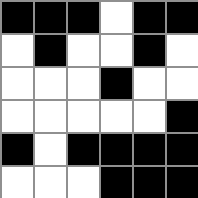[["black", "black", "black", "white", "black", "black"], ["white", "black", "white", "white", "black", "white"], ["white", "white", "white", "black", "white", "white"], ["white", "white", "white", "white", "white", "black"], ["black", "white", "black", "black", "black", "black"], ["white", "white", "white", "black", "black", "black"]]